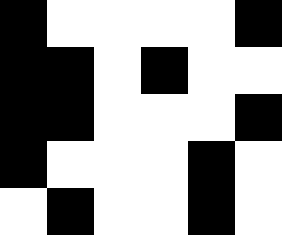[["black", "white", "white", "white", "white", "black"], ["black", "black", "white", "black", "white", "white"], ["black", "black", "white", "white", "white", "black"], ["black", "white", "white", "white", "black", "white"], ["white", "black", "white", "white", "black", "white"]]